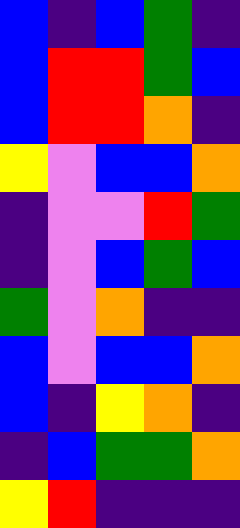[["blue", "indigo", "blue", "green", "indigo"], ["blue", "red", "red", "green", "blue"], ["blue", "red", "red", "orange", "indigo"], ["yellow", "violet", "blue", "blue", "orange"], ["indigo", "violet", "violet", "red", "green"], ["indigo", "violet", "blue", "green", "blue"], ["green", "violet", "orange", "indigo", "indigo"], ["blue", "violet", "blue", "blue", "orange"], ["blue", "indigo", "yellow", "orange", "indigo"], ["indigo", "blue", "green", "green", "orange"], ["yellow", "red", "indigo", "indigo", "indigo"]]